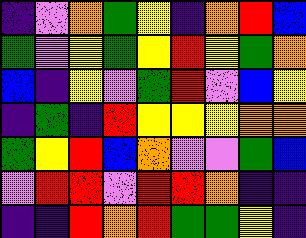[["indigo", "violet", "orange", "green", "yellow", "indigo", "orange", "red", "blue"], ["green", "violet", "yellow", "green", "yellow", "red", "yellow", "green", "orange"], ["blue", "indigo", "yellow", "violet", "green", "red", "violet", "blue", "yellow"], ["indigo", "green", "indigo", "red", "yellow", "yellow", "yellow", "orange", "orange"], ["green", "yellow", "red", "blue", "orange", "violet", "violet", "green", "blue"], ["violet", "red", "red", "violet", "red", "red", "orange", "indigo", "indigo"], ["indigo", "indigo", "red", "orange", "red", "green", "green", "yellow", "indigo"]]